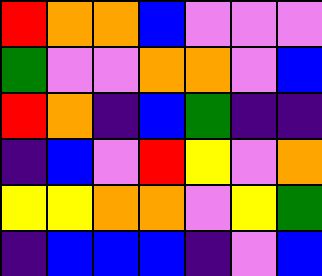[["red", "orange", "orange", "blue", "violet", "violet", "violet"], ["green", "violet", "violet", "orange", "orange", "violet", "blue"], ["red", "orange", "indigo", "blue", "green", "indigo", "indigo"], ["indigo", "blue", "violet", "red", "yellow", "violet", "orange"], ["yellow", "yellow", "orange", "orange", "violet", "yellow", "green"], ["indigo", "blue", "blue", "blue", "indigo", "violet", "blue"]]